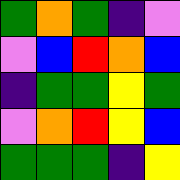[["green", "orange", "green", "indigo", "violet"], ["violet", "blue", "red", "orange", "blue"], ["indigo", "green", "green", "yellow", "green"], ["violet", "orange", "red", "yellow", "blue"], ["green", "green", "green", "indigo", "yellow"]]